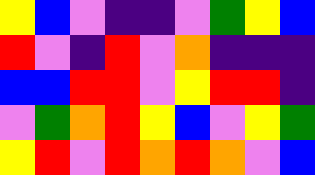[["yellow", "blue", "violet", "indigo", "indigo", "violet", "green", "yellow", "blue"], ["red", "violet", "indigo", "red", "violet", "orange", "indigo", "indigo", "indigo"], ["blue", "blue", "red", "red", "violet", "yellow", "red", "red", "indigo"], ["violet", "green", "orange", "red", "yellow", "blue", "violet", "yellow", "green"], ["yellow", "red", "violet", "red", "orange", "red", "orange", "violet", "blue"]]